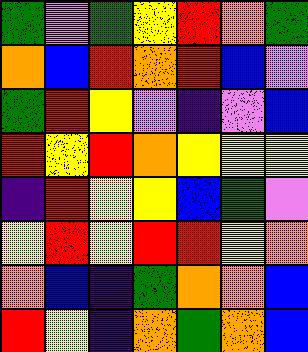[["green", "violet", "green", "yellow", "red", "orange", "green"], ["orange", "blue", "red", "orange", "red", "blue", "violet"], ["green", "red", "yellow", "violet", "indigo", "violet", "blue"], ["red", "yellow", "red", "orange", "yellow", "yellow", "yellow"], ["indigo", "red", "yellow", "yellow", "blue", "green", "violet"], ["yellow", "red", "yellow", "red", "red", "yellow", "orange"], ["orange", "blue", "indigo", "green", "orange", "orange", "blue"], ["red", "yellow", "indigo", "orange", "green", "orange", "blue"]]